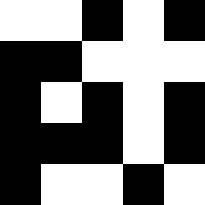[["white", "white", "black", "white", "black"], ["black", "black", "white", "white", "white"], ["black", "white", "black", "white", "black"], ["black", "black", "black", "white", "black"], ["black", "white", "white", "black", "white"]]